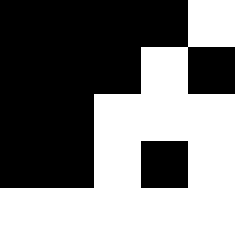[["black", "black", "black", "black", "white"], ["black", "black", "black", "white", "black"], ["black", "black", "white", "white", "white"], ["black", "black", "white", "black", "white"], ["white", "white", "white", "white", "white"]]